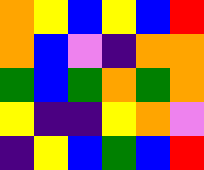[["orange", "yellow", "blue", "yellow", "blue", "red"], ["orange", "blue", "violet", "indigo", "orange", "orange"], ["green", "blue", "green", "orange", "green", "orange"], ["yellow", "indigo", "indigo", "yellow", "orange", "violet"], ["indigo", "yellow", "blue", "green", "blue", "red"]]